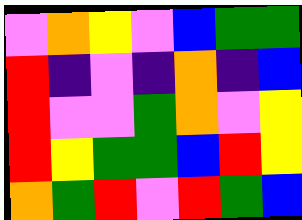[["violet", "orange", "yellow", "violet", "blue", "green", "green"], ["red", "indigo", "violet", "indigo", "orange", "indigo", "blue"], ["red", "violet", "violet", "green", "orange", "violet", "yellow"], ["red", "yellow", "green", "green", "blue", "red", "yellow"], ["orange", "green", "red", "violet", "red", "green", "blue"]]